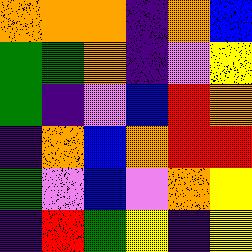[["orange", "orange", "orange", "indigo", "orange", "blue"], ["green", "green", "orange", "indigo", "violet", "yellow"], ["green", "indigo", "violet", "blue", "red", "orange"], ["indigo", "orange", "blue", "orange", "red", "red"], ["green", "violet", "blue", "violet", "orange", "yellow"], ["indigo", "red", "green", "yellow", "indigo", "yellow"]]